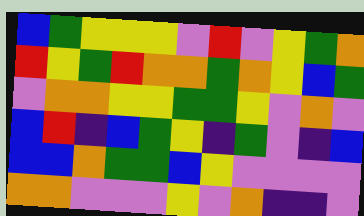[["blue", "green", "yellow", "yellow", "yellow", "violet", "red", "violet", "yellow", "green", "orange"], ["red", "yellow", "green", "red", "orange", "orange", "green", "orange", "yellow", "blue", "green"], ["violet", "orange", "orange", "yellow", "yellow", "green", "green", "yellow", "violet", "orange", "violet"], ["blue", "red", "indigo", "blue", "green", "yellow", "indigo", "green", "violet", "indigo", "blue"], ["blue", "blue", "orange", "green", "green", "blue", "yellow", "violet", "violet", "violet", "violet"], ["orange", "orange", "violet", "violet", "violet", "yellow", "violet", "orange", "indigo", "indigo", "violet"]]